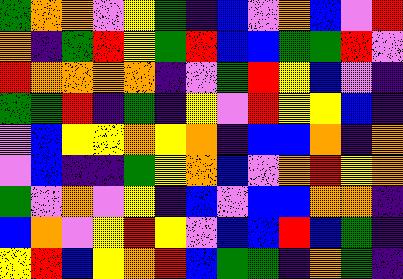[["green", "orange", "orange", "violet", "yellow", "green", "indigo", "blue", "violet", "orange", "blue", "violet", "red"], ["orange", "indigo", "green", "red", "yellow", "green", "red", "blue", "blue", "green", "green", "red", "violet"], ["red", "orange", "orange", "orange", "orange", "indigo", "violet", "green", "red", "yellow", "blue", "violet", "indigo"], ["green", "green", "red", "indigo", "green", "indigo", "yellow", "violet", "red", "yellow", "yellow", "blue", "indigo"], ["violet", "blue", "yellow", "yellow", "orange", "yellow", "orange", "indigo", "blue", "blue", "orange", "indigo", "orange"], ["violet", "blue", "indigo", "indigo", "green", "yellow", "orange", "blue", "violet", "orange", "red", "yellow", "orange"], ["green", "violet", "orange", "violet", "yellow", "indigo", "blue", "violet", "blue", "blue", "orange", "orange", "indigo"], ["blue", "orange", "violet", "yellow", "red", "yellow", "violet", "blue", "blue", "red", "blue", "green", "indigo"], ["yellow", "red", "blue", "yellow", "orange", "red", "blue", "green", "green", "indigo", "orange", "green", "indigo"]]